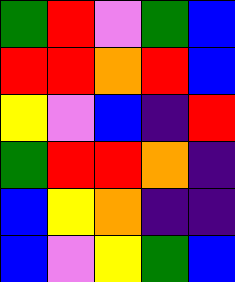[["green", "red", "violet", "green", "blue"], ["red", "red", "orange", "red", "blue"], ["yellow", "violet", "blue", "indigo", "red"], ["green", "red", "red", "orange", "indigo"], ["blue", "yellow", "orange", "indigo", "indigo"], ["blue", "violet", "yellow", "green", "blue"]]